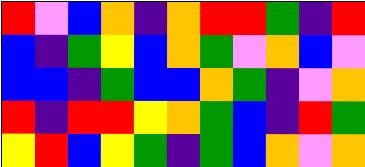[["red", "violet", "blue", "orange", "indigo", "orange", "red", "red", "green", "indigo", "red"], ["blue", "indigo", "green", "yellow", "blue", "orange", "green", "violet", "orange", "blue", "violet"], ["blue", "blue", "indigo", "green", "blue", "blue", "orange", "green", "indigo", "violet", "orange"], ["red", "indigo", "red", "red", "yellow", "orange", "green", "blue", "indigo", "red", "green"], ["yellow", "red", "blue", "yellow", "green", "indigo", "green", "blue", "orange", "violet", "orange"]]